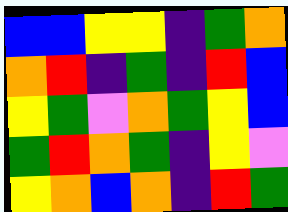[["blue", "blue", "yellow", "yellow", "indigo", "green", "orange"], ["orange", "red", "indigo", "green", "indigo", "red", "blue"], ["yellow", "green", "violet", "orange", "green", "yellow", "blue"], ["green", "red", "orange", "green", "indigo", "yellow", "violet"], ["yellow", "orange", "blue", "orange", "indigo", "red", "green"]]